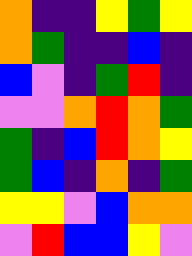[["orange", "indigo", "indigo", "yellow", "green", "yellow"], ["orange", "green", "indigo", "indigo", "blue", "indigo"], ["blue", "violet", "indigo", "green", "red", "indigo"], ["violet", "violet", "orange", "red", "orange", "green"], ["green", "indigo", "blue", "red", "orange", "yellow"], ["green", "blue", "indigo", "orange", "indigo", "green"], ["yellow", "yellow", "violet", "blue", "orange", "orange"], ["violet", "red", "blue", "blue", "yellow", "violet"]]